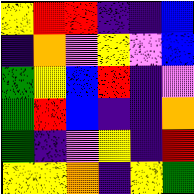[["yellow", "red", "red", "indigo", "indigo", "blue"], ["indigo", "orange", "violet", "yellow", "violet", "blue"], ["green", "yellow", "blue", "red", "indigo", "violet"], ["green", "red", "blue", "indigo", "indigo", "orange"], ["green", "indigo", "violet", "yellow", "indigo", "red"], ["yellow", "yellow", "orange", "indigo", "yellow", "green"]]